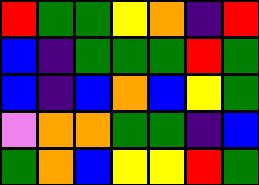[["red", "green", "green", "yellow", "orange", "indigo", "red"], ["blue", "indigo", "green", "green", "green", "red", "green"], ["blue", "indigo", "blue", "orange", "blue", "yellow", "green"], ["violet", "orange", "orange", "green", "green", "indigo", "blue"], ["green", "orange", "blue", "yellow", "yellow", "red", "green"]]